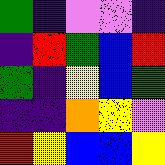[["green", "indigo", "violet", "violet", "indigo"], ["indigo", "red", "green", "blue", "red"], ["green", "indigo", "yellow", "blue", "green"], ["indigo", "indigo", "orange", "yellow", "violet"], ["red", "yellow", "blue", "blue", "yellow"]]